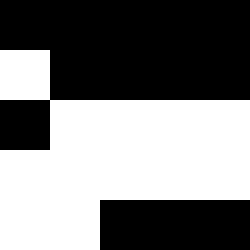[["black", "black", "black", "black", "black"], ["white", "black", "black", "black", "black"], ["black", "white", "white", "white", "white"], ["white", "white", "white", "white", "white"], ["white", "white", "black", "black", "black"]]